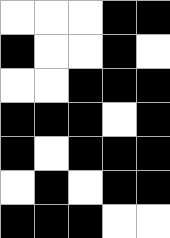[["white", "white", "white", "black", "black"], ["black", "white", "white", "black", "white"], ["white", "white", "black", "black", "black"], ["black", "black", "black", "white", "black"], ["black", "white", "black", "black", "black"], ["white", "black", "white", "black", "black"], ["black", "black", "black", "white", "white"]]